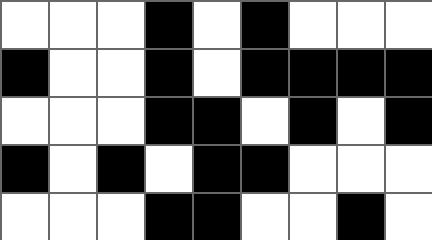[["white", "white", "white", "black", "white", "black", "white", "white", "white"], ["black", "white", "white", "black", "white", "black", "black", "black", "black"], ["white", "white", "white", "black", "black", "white", "black", "white", "black"], ["black", "white", "black", "white", "black", "black", "white", "white", "white"], ["white", "white", "white", "black", "black", "white", "white", "black", "white"]]